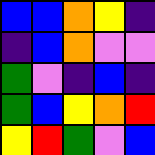[["blue", "blue", "orange", "yellow", "indigo"], ["indigo", "blue", "orange", "violet", "violet"], ["green", "violet", "indigo", "blue", "indigo"], ["green", "blue", "yellow", "orange", "red"], ["yellow", "red", "green", "violet", "blue"]]